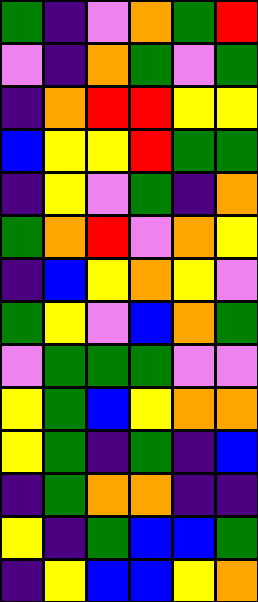[["green", "indigo", "violet", "orange", "green", "red"], ["violet", "indigo", "orange", "green", "violet", "green"], ["indigo", "orange", "red", "red", "yellow", "yellow"], ["blue", "yellow", "yellow", "red", "green", "green"], ["indigo", "yellow", "violet", "green", "indigo", "orange"], ["green", "orange", "red", "violet", "orange", "yellow"], ["indigo", "blue", "yellow", "orange", "yellow", "violet"], ["green", "yellow", "violet", "blue", "orange", "green"], ["violet", "green", "green", "green", "violet", "violet"], ["yellow", "green", "blue", "yellow", "orange", "orange"], ["yellow", "green", "indigo", "green", "indigo", "blue"], ["indigo", "green", "orange", "orange", "indigo", "indigo"], ["yellow", "indigo", "green", "blue", "blue", "green"], ["indigo", "yellow", "blue", "blue", "yellow", "orange"]]